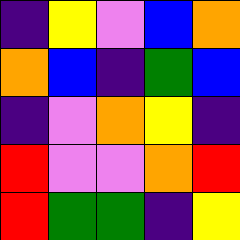[["indigo", "yellow", "violet", "blue", "orange"], ["orange", "blue", "indigo", "green", "blue"], ["indigo", "violet", "orange", "yellow", "indigo"], ["red", "violet", "violet", "orange", "red"], ["red", "green", "green", "indigo", "yellow"]]